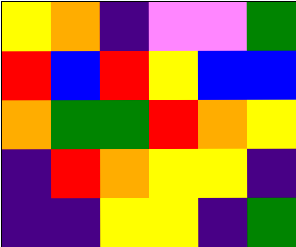[["yellow", "orange", "indigo", "violet", "violet", "green"], ["red", "blue", "red", "yellow", "blue", "blue"], ["orange", "green", "green", "red", "orange", "yellow"], ["indigo", "red", "orange", "yellow", "yellow", "indigo"], ["indigo", "indigo", "yellow", "yellow", "indigo", "green"]]